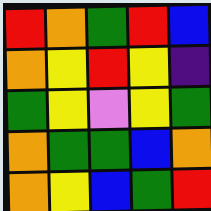[["red", "orange", "green", "red", "blue"], ["orange", "yellow", "red", "yellow", "indigo"], ["green", "yellow", "violet", "yellow", "green"], ["orange", "green", "green", "blue", "orange"], ["orange", "yellow", "blue", "green", "red"]]